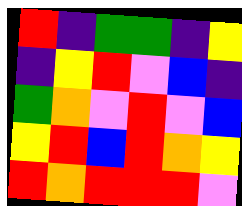[["red", "indigo", "green", "green", "indigo", "yellow"], ["indigo", "yellow", "red", "violet", "blue", "indigo"], ["green", "orange", "violet", "red", "violet", "blue"], ["yellow", "red", "blue", "red", "orange", "yellow"], ["red", "orange", "red", "red", "red", "violet"]]